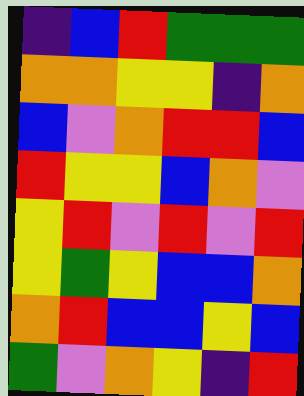[["indigo", "blue", "red", "green", "green", "green"], ["orange", "orange", "yellow", "yellow", "indigo", "orange"], ["blue", "violet", "orange", "red", "red", "blue"], ["red", "yellow", "yellow", "blue", "orange", "violet"], ["yellow", "red", "violet", "red", "violet", "red"], ["yellow", "green", "yellow", "blue", "blue", "orange"], ["orange", "red", "blue", "blue", "yellow", "blue"], ["green", "violet", "orange", "yellow", "indigo", "red"]]